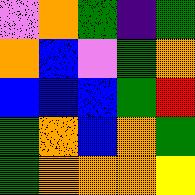[["violet", "orange", "green", "indigo", "green"], ["orange", "blue", "violet", "green", "orange"], ["blue", "blue", "blue", "green", "red"], ["green", "orange", "blue", "orange", "green"], ["green", "orange", "orange", "orange", "yellow"]]